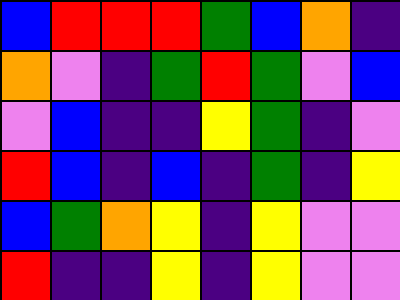[["blue", "red", "red", "red", "green", "blue", "orange", "indigo"], ["orange", "violet", "indigo", "green", "red", "green", "violet", "blue"], ["violet", "blue", "indigo", "indigo", "yellow", "green", "indigo", "violet"], ["red", "blue", "indigo", "blue", "indigo", "green", "indigo", "yellow"], ["blue", "green", "orange", "yellow", "indigo", "yellow", "violet", "violet"], ["red", "indigo", "indigo", "yellow", "indigo", "yellow", "violet", "violet"]]